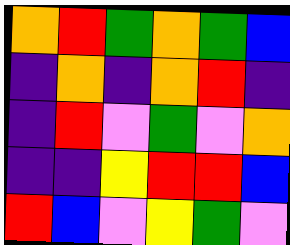[["orange", "red", "green", "orange", "green", "blue"], ["indigo", "orange", "indigo", "orange", "red", "indigo"], ["indigo", "red", "violet", "green", "violet", "orange"], ["indigo", "indigo", "yellow", "red", "red", "blue"], ["red", "blue", "violet", "yellow", "green", "violet"]]